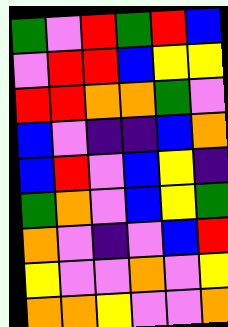[["green", "violet", "red", "green", "red", "blue"], ["violet", "red", "red", "blue", "yellow", "yellow"], ["red", "red", "orange", "orange", "green", "violet"], ["blue", "violet", "indigo", "indigo", "blue", "orange"], ["blue", "red", "violet", "blue", "yellow", "indigo"], ["green", "orange", "violet", "blue", "yellow", "green"], ["orange", "violet", "indigo", "violet", "blue", "red"], ["yellow", "violet", "violet", "orange", "violet", "yellow"], ["orange", "orange", "yellow", "violet", "violet", "orange"]]